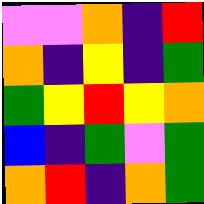[["violet", "violet", "orange", "indigo", "red"], ["orange", "indigo", "yellow", "indigo", "green"], ["green", "yellow", "red", "yellow", "orange"], ["blue", "indigo", "green", "violet", "green"], ["orange", "red", "indigo", "orange", "green"]]